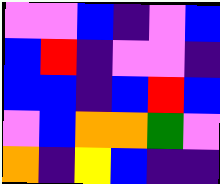[["violet", "violet", "blue", "indigo", "violet", "blue"], ["blue", "red", "indigo", "violet", "violet", "indigo"], ["blue", "blue", "indigo", "blue", "red", "blue"], ["violet", "blue", "orange", "orange", "green", "violet"], ["orange", "indigo", "yellow", "blue", "indigo", "indigo"]]